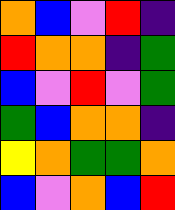[["orange", "blue", "violet", "red", "indigo"], ["red", "orange", "orange", "indigo", "green"], ["blue", "violet", "red", "violet", "green"], ["green", "blue", "orange", "orange", "indigo"], ["yellow", "orange", "green", "green", "orange"], ["blue", "violet", "orange", "blue", "red"]]